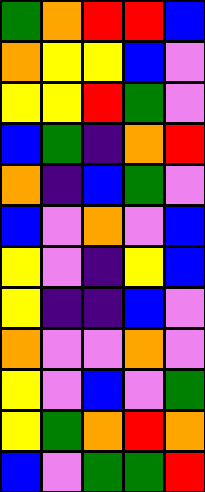[["green", "orange", "red", "red", "blue"], ["orange", "yellow", "yellow", "blue", "violet"], ["yellow", "yellow", "red", "green", "violet"], ["blue", "green", "indigo", "orange", "red"], ["orange", "indigo", "blue", "green", "violet"], ["blue", "violet", "orange", "violet", "blue"], ["yellow", "violet", "indigo", "yellow", "blue"], ["yellow", "indigo", "indigo", "blue", "violet"], ["orange", "violet", "violet", "orange", "violet"], ["yellow", "violet", "blue", "violet", "green"], ["yellow", "green", "orange", "red", "orange"], ["blue", "violet", "green", "green", "red"]]